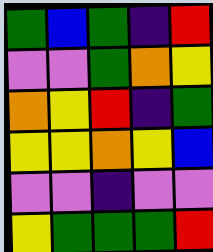[["green", "blue", "green", "indigo", "red"], ["violet", "violet", "green", "orange", "yellow"], ["orange", "yellow", "red", "indigo", "green"], ["yellow", "yellow", "orange", "yellow", "blue"], ["violet", "violet", "indigo", "violet", "violet"], ["yellow", "green", "green", "green", "red"]]